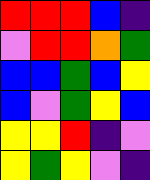[["red", "red", "red", "blue", "indigo"], ["violet", "red", "red", "orange", "green"], ["blue", "blue", "green", "blue", "yellow"], ["blue", "violet", "green", "yellow", "blue"], ["yellow", "yellow", "red", "indigo", "violet"], ["yellow", "green", "yellow", "violet", "indigo"]]